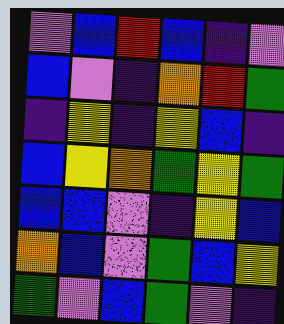[["violet", "blue", "red", "blue", "indigo", "violet"], ["blue", "violet", "indigo", "orange", "red", "green"], ["indigo", "yellow", "indigo", "yellow", "blue", "indigo"], ["blue", "yellow", "orange", "green", "yellow", "green"], ["blue", "blue", "violet", "indigo", "yellow", "blue"], ["orange", "blue", "violet", "green", "blue", "yellow"], ["green", "violet", "blue", "green", "violet", "indigo"]]